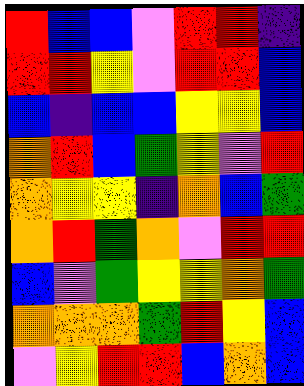[["red", "blue", "blue", "violet", "red", "red", "indigo"], ["red", "red", "yellow", "violet", "red", "red", "blue"], ["blue", "indigo", "blue", "blue", "yellow", "yellow", "blue"], ["orange", "red", "blue", "green", "yellow", "violet", "red"], ["orange", "yellow", "yellow", "indigo", "orange", "blue", "green"], ["orange", "red", "green", "orange", "violet", "red", "red"], ["blue", "violet", "green", "yellow", "yellow", "orange", "green"], ["orange", "orange", "orange", "green", "red", "yellow", "blue"], ["violet", "yellow", "red", "red", "blue", "orange", "blue"]]